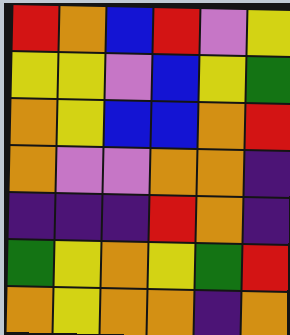[["red", "orange", "blue", "red", "violet", "yellow"], ["yellow", "yellow", "violet", "blue", "yellow", "green"], ["orange", "yellow", "blue", "blue", "orange", "red"], ["orange", "violet", "violet", "orange", "orange", "indigo"], ["indigo", "indigo", "indigo", "red", "orange", "indigo"], ["green", "yellow", "orange", "yellow", "green", "red"], ["orange", "yellow", "orange", "orange", "indigo", "orange"]]